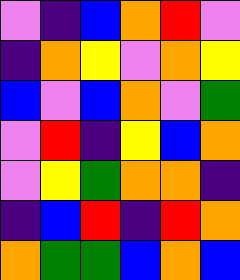[["violet", "indigo", "blue", "orange", "red", "violet"], ["indigo", "orange", "yellow", "violet", "orange", "yellow"], ["blue", "violet", "blue", "orange", "violet", "green"], ["violet", "red", "indigo", "yellow", "blue", "orange"], ["violet", "yellow", "green", "orange", "orange", "indigo"], ["indigo", "blue", "red", "indigo", "red", "orange"], ["orange", "green", "green", "blue", "orange", "blue"]]